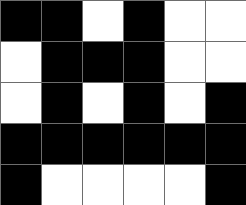[["black", "black", "white", "black", "white", "white"], ["white", "black", "black", "black", "white", "white"], ["white", "black", "white", "black", "white", "black"], ["black", "black", "black", "black", "black", "black"], ["black", "white", "white", "white", "white", "black"]]